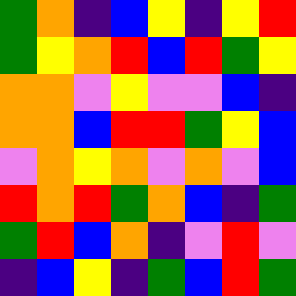[["green", "orange", "indigo", "blue", "yellow", "indigo", "yellow", "red"], ["green", "yellow", "orange", "red", "blue", "red", "green", "yellow"], ["orange", "orange", "violet", "yellow", "violet", "violet", "blue", "indigo"], ["orange", "orange", "blue", "red", "red", "green", "yellow", "blue"], ["violet", "orange", "yellow", "orange", "violet", "orange", "violet", "blue"], ["red", "orange", "red", "green", "orange", "blue", "indigo", "green"], ["green", "red", "blue", "orange", "indigo", "violet", "red", "violet"], ["indigo", "blue", "yellow", "indigo", "green", "blue", "red", "green"]]